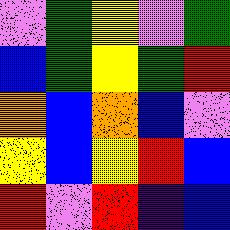[["violet", "green", "yellow", "violet", "green"], ["blue", "green", "yellow", "green", "red"], ["orange", "blue", "orange", "blue", "violet"], ["yellow", "blue", "yellow", "red", "blue"], ["red", "violet", "red", "indigo", "blue"]]